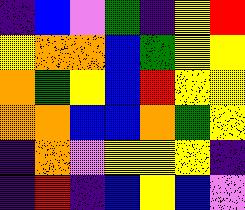[["indigo", "blue", "violet", "green", "indigo", "yellow", "red"], ["yellow", "orange", "orange", "blue", "green", "yellow", "yellow"], ["orange", "green", "yellow", "blue", "red", "yellow", "yellow"], ["orange", "orange", "blue", "blue", "orange", "green", "yellow"], ["indigo", "orange", "violet", "yellow", "yellow", "yellow", "indigo"], ["indigo", "red", "indigo", "blue", "yellow", "blue", "violet"]]